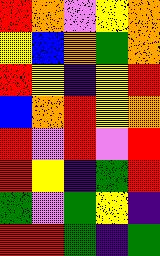[["red", "orange", "violet", "yellow", "orange"], ["yellow", "blue", "orange", "green", "orange"], ["red", "yellow", "indigo", "yellow", "red"], ["blue", "orange", "red", "yellow", "orange"], ["red", "violet", "red", "violet", "red"], ["red", "yellow", "indigo", "green", "red"], ["green", "violet", "green", "yellow", "indigo"], ["red", "red", "green", "indigo", "green"]]